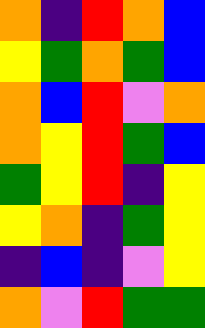[["orange", "indigo", "red", "orange", "blue"], ["yellow", "green", "orange", "green", "blue"], ["orange", "blue", "red", "violet", "orange"], ["orange", "yellow", "red", "green", "blue"], ["green", "yellow", "red", "indigo", "yellow"], ["yellow", "orange", "indigo", "green", "yellow"], ["indigo", "blue", "indigo", "violet", "yellow"], ["orange", "violet", "red", "green", "green"]]